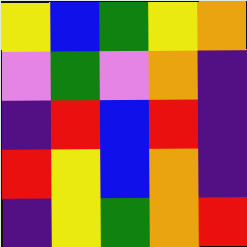[["yellow", "blue", "green", "yellow", "orange"], ["violet", "green", "violet", "orange", "indigo"], ["indigo", "red", "blue", "red", "indigo"], ["red", "yellow", "blue", "orange", "indigo"], ["indigo", "yellow", "green", "orange", "red"]]